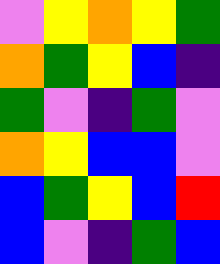[["violet", "yellow", "orange", "yellow", "green"], ["orange", "green", "yellow", "blue", "indigo"], ["green", "violet", "indigo", "green", "violet"], ["orange", "yellow", "blue", "blue", "violet"], ["blue", "green", "yellow", "blue", "red"], ["blue", "violet", "indigo", "green", "blue"]]